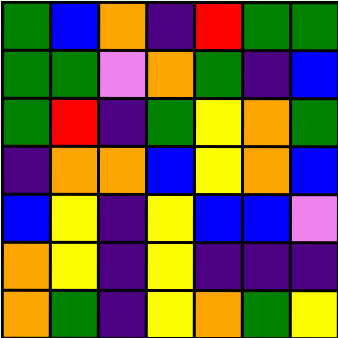[["green", "blue", "orange", "indigo", "red", "green", "green"], ["green", "green", "violet", "orange", "green", "indigo", "blue"], ["green", "red", "indigo", "green", "yellow", "orange", "green"], ["indigo", "orange", "orange", "blue", "yellow", "orange", "blue"], ["blue", "yellow", "indigo", "yellow", "blue", "blue", "violet"], ["orange", "yellow", "indigo", "yellow", "indigo", "indigo", "indigo"], ["orange", "green", "indigo", "yellow", "orange", "green", "yellow"]]